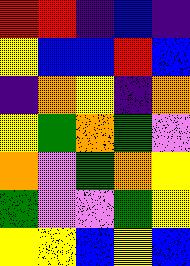[["red", "red", "indigo", "blue", "indigo"], ["yellow", "blue", "blue", "red", "blue"], ["indigo", "orange", "yellow", "indigo", "orange"], ["yellow", "green", "orange", "green", "violet"], ["orange", "violet", "green", "orange", "yellow"], ["green", "violet", "violet", "green", "yellow"], ["yellow", "yellow", "blue", "yellow", "blue"]]